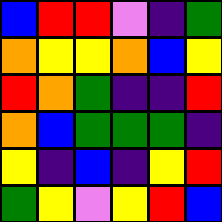[["blue", "red", "red", "violet", "indigo", "green"], ["orange", "yellow", "yellow", "orange", "blue", "yellow"], ["red", "orange", "green", "indigo", "indigo", "red"], ["orange", "blue", "green", "green", "green", "indigo"], ["yellow", "indigo", "blue", "indigo", "yellow", "red"], ["green", "yellow", "violet", "yellow", "red", "blue"]]